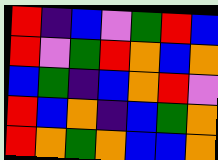[["red", "indigo", "blue", "violet", "green", "red", "blue"], ["red", "violet", "green", "red", "orange", "blue", "orange"], ["blue", "green", "indigo", "blue", "orange", "red", "violet"], ["red", "blue", "orange", "indigo", "blue", "green", "orange"], ["red", "orange", "green", "orange", "blue", "blue", "orange"]]